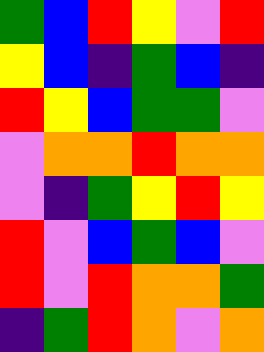[["green", "blue", "red", "yellow", "violet", "red"], ["yellow", "blue", "indigo", "green", "blue", "indigo"], ["red", "yellow", "blue", "green", "green", "violet"], ["violet", "orange", "orange", "red", "orange", "orange"], ["violet", "indigo", "green", "yellow", "red", "yellow"], ["red", "violet", "blue", "green", "blue", "violet"], ["red", "violet", "red", "orange", "orange", "green"], ["indigo", "green", "red", "orange", "violet", "orange"]]